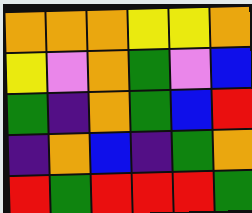[["orange", "orange", "orange", "yellow", "yellow", "orange"], ["yellow", "violet", "orange", "green", "violet", "blue"], ["green", "indigo", "orange", "green", "blue", "red"], ["indigo", "orange", "blue", "indigo", "green", "orange"], ["red", "green", "red", "red", "red", "green"]]